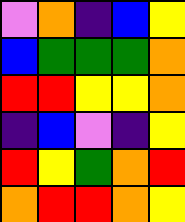[["violet", "orange", "indigo", "blue", "yellow"], ["blue", "green", "green", "green", "orange"], ["red", "red", "yellow", "yellow", "orange"], ["indigo", "blue", "violet", "indigo", "yellow"], ["red", "yellow", "green", "orange", "red"], ["orange", "red", "red", "orange", "yellow"]]